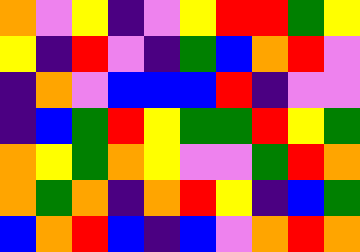[["orange", "violet", "yellow", "indigo", "violet", "yellow", "red", "red", "green", "yellow"], ["yellow", "indigo", "red", "violet", "indigo", "green", "blue", "orange", "red", "violet"], ["indigo", "orange", "violet", "blue", "blue", "blue", "red", "indigo", "violet", "violet"], ["indigo", "blue", "green", "red", "yellow", "green", "green", "red", "yellow", "green"], ["orange", "yellow", "green", "orange", "yellow", "violet", "violet", "green", "red", "orange"], ["orange", "green", "orange", "indigo", "orange", "red", "yellow", "indigo", "blue", "green"], ["blue", "orange", "red", "blue", "indigo", "blue", "violet", "orange", "red", "orange"]]